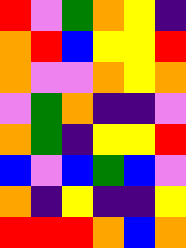[["red", "violet", "green", "orange", "yellow", "indigo"], ["orange", "red", "blue", "yellow", "yellow", "red"], ["orange", "violet", "violet", "orange", "yellow", "orange"], ["violet", "green", "orange", "indigo", "indigo", "violet"], ["orange", "green", "indigo", "yellow", "yellow", "red"], ["blue", "violet", "blue", "green", "blue", "violet"], ["orange", "indigo", "yellow", "indigo", "indigo", "yellow"], ["red", "red", "red", "orange", "blue", "orange"]]